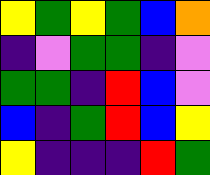[["yellow", "green", "yellow", "green", "blue", "orange"], ["indigo", "violet", "green", "green", "indigo", "violet"], ["green", "green", "indigo", "red", "blue", "violet"], ["blue", "indigo", "green", "red", "blue", "yellow"], ["yellow", "indigo", "indigo", "indigo", "red", "green"]]